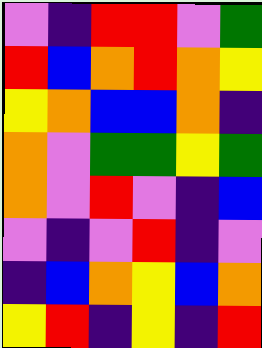[["violet", "indigo", "red", "red", "violet", "green"], ["red", "blue", "orange", "red", "orange", "yellow"], ["yellow", "orange", "blue", "blue", "orange", "indigo"], ["orange", "violet", "green", "green", "yellow", "green"], ["orange", "violet", "red", "violet", "indigo", "blue"], ["violet", "indigo", "violet", "red", "indigo", "violet"], ["indigo", "blue", "orange", "yellow", "blue", "orange"], ["yellow", "red", "indigo", "yellow", "indigo", "red"]]